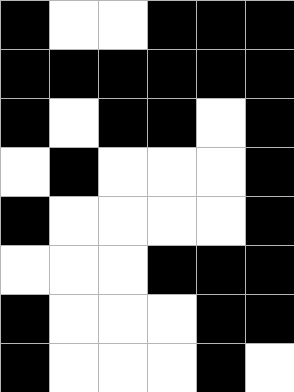[["black", "white", "white", "black", "black", "black"], ["black", "black", "black", "black", "black", "black"], ["black", "white", "black", "black", "white", "black"], ["white", "black", "white", "white", "white", "black"], ["black", "white", "white", "white", "white", "black"], ["white", "white", "white", "black", "black", "black"], ["black", "white", "white", "white", "black", "black"], ["black", "white", "white", "white", "black", "white"]]